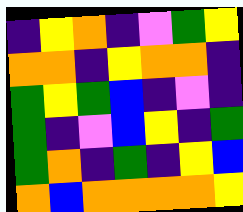[["indigo", "yellow", "orange", "indigo", "violet", "green", "yellow"], ["orange", "orange", "indigo", "yellow", "orange", "orange", "indigo"], ["green", "yellow", "green", "blue", "indigo", "violet", "indigo"], ["green", "indigo", "violet", "blue", "yellow", "indigo", "green"], ["green", "orange", "indigo", "green", "indigo", "yellow", "blue"], ["orange", "blue", "orange", "orange", "orange", "orange", "yellow"]]